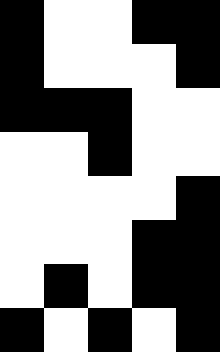[["black", "white", "white", "black", "black"], ["black", "white", "white", "white", "black"], ["black", "black", "black", "white", "white"], ["white", "white", "black", "white", "white"], ["white", "white", "white", "white", "black"], ["white", "white", "white", "black", "black"], ["white", "black", "white", "black", "black"], ["black", "white", "black", "white", "black"]]